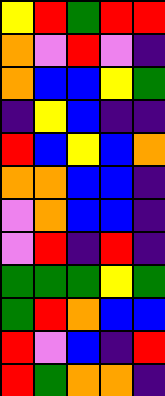[["yellow", "red", "green", "red", "red"], ["orange", "violet", "red", "violet", "indigo"], ["orange", "blue", "blue", "yellow", "green"], ["indigo", "yellow", "blue", "indigo", "indigo"], ["red", "blue", "yellow", "blue", "orange"], ["orange", "orange", "blue", "blue", "indigo"], ["violet", "orange", "blue", "blue", "indigo"], ["violet", "red", "indigo", "red", "indigo"], ["green", "green", "green", "yellow", "green"], ["green", "red", "orange", "blue", "blue"], ["red", "violet", "blue", "indigo", "red"], ["red", "green", "orange", "orange", "indigo"]]